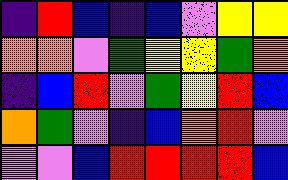[["indigo", "red", "blue", "indigo", "blue", "violet", "yellow", "yellow"], ["orange", "orange", "violet", "green", "yellow", "yellow", "green", "orange"], ["indigo", "blue", "red", "violet", "green", "yellow", "red", "blue"], ["orange", "green", "violet", "indigo", "blue", "orange", "red", "violet"], ["violet", "violet", "blue", "red", "red", "red", "red", "blue"]]